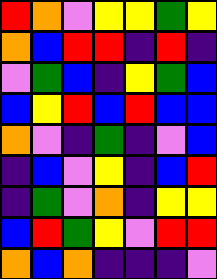[["red", "orange", "violet", "yellow", "yellow", "green", "yellow"], ["orange", "blue", "red", "red", "indigo", "red", "indigo"], ["violet", "green", "blue", "indigo", "yellow", "green", "blue"], ["blue", "yellow", "red", "blue", "red", "blue", "blue"], ["orange", "violet", "indigo", "green", "indigo", "violet", "blue"], ["indigo", "blue", "violet", "yellow", "indigo", "blue", "red"], ["indigo", "green", "violet", "orange", "indigo", "yellow", "yellow"], ["blue", "red", "green", "yellow", "violet", "red", "red"], ["orange", "blue", "orange", "indigo", "indigo", "indigo", "violet"]]